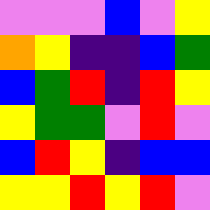[["violet", "violet", "violet", "blue", "violet", "yellow"], ["orange", "yellow", "indigo", "indigo", "blue", "green"], ["blue", "green", "red", "indigo", "red", "yellow"], ["yellow", "green", "green", "violet", "red", "violet"], ["blue", "red", "yellow", "indigo", "blue", "blue"], ["yellow", "yellow", "red", "yellow", "red", "violet"]]